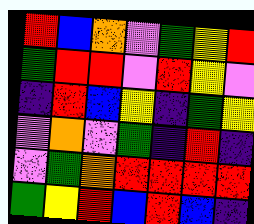[["red", "blue", "orange", "violet", "green", "yellow", "red"], ["green", "red", "red", "violet", "red", "yellow", "violet"], ["indigo", "red", "blue", "yellow", "indigo", "green", "yellow"], ["violet", "orange", "violet", "green", "indigo", "red", "indigo"], ["violet", "green", "orange", "red", "red", "red", "red"], ["green", "yellow", "red", "blue", "red", "blue", "indigo"]]